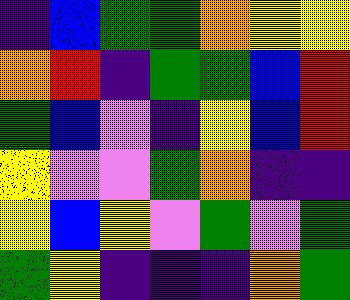[["indigo", "blue", "green", "green", "orange", "yellow", "yellow"], ["orange", "red", "indigo", "green", "green", "blue", "red"], ["green", "blue", "violet", "indigo", "yellow", "blue", "red"], ["yellow", "violet", "violet", "green", "orange", "indigo", "indigo"], ["yellow", "blue", "yellow", "violet", "green", "violet", "green"], ["green", "yellow", "indigo", "indigo", "indigo", "orange", "green"]]